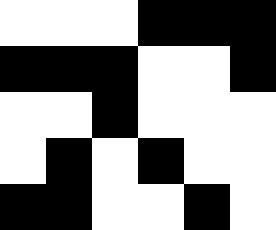[["white", "white", "white", "black", "black", "black"], ["black", "black", "black", "white", "white", "black"], ["white", "white", "black", "white", "white", "white"], ["white", "black", "white", "black", "white", "white"], ["black", "black", "white", "white", "black", "white"]]